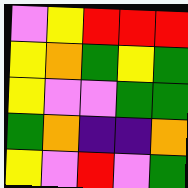[["violet", "yellow", "red", "red", "red"], ["yellow", "orange", "green", "yellow", "green"], ["yellow", "violet", "violet", "green", "green"], ["green", "orange", "indigo", "indigo", "orange"], ["yellow", "violet", "red", "violet", "green"]]